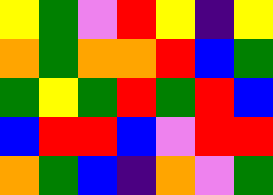[["yellow", "green", "violet", "red", "yellow", "indigo", "yellow"], ["orange", "green", "orange", "orange", "red", "blue", "green"], ["green", "yellow", "green", "red", "green", "red", "blue"], ["blue", "red", "red", "blue", "violet", "red", "red"], ["orange", "green", "blue", "indigo", "orange", "violet", "green"]]